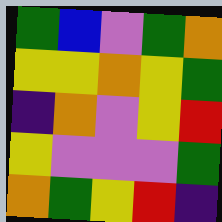[["green", "blue", "violet", "green", "orange"], ["yellow", "yellow", "orange", "yellow", "green"], ["indigo", "orange", "violet", "yellow", "red"], ["yellow", "violet", "violet", "violet", "green"], ["orange", "green", "yellow", "red", "indigo"]]